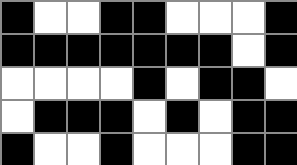[["black", "white", "white", "black", "black", "white", "white", "white", "black"], ["black", "black", "black", "black", "black", "black", "black", "white", "black"], ["white", "white", "white", "white", "black", "white", "black", "black", "white"], ["white", "black", "black", "black", "white", "black", "white", "black", "black"], ["black", "white", "white", "black", "white", "white", "white", "black", "black"]]